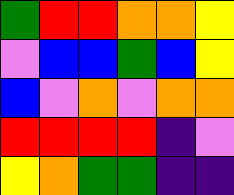[["green", "red", "red", "orange", "orange", "yellow"], ["violet", "blue", "blue", "green", "blue", "yellow"], ["blue", "violet", "orange", "violet", "orange", "orange"], ["red", "red", "red", "red", "indigo", "violet"], ["yellow", "orange", "green", "green", "indigo", "indigo"]]